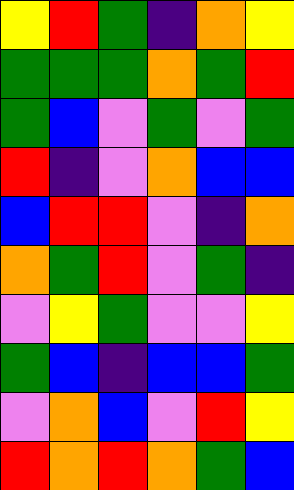[["yellow", "red", "green", "indigo", "orange", "yellow"], ["green", "green", "green", "orange", "green", "red"], ["green", "blue", "violet", "green", "violet", "green"], ["red", "indigo", "violet", "orange", "blue", "blue"], ["blue", "red", "red", "violet", "indigo", "orange"], ["orange", "green", "red", "violet", "green", "indigo"], ["violet", "yellow", "green", "violet", "violet", "yellow"], ["green", "blue", "indigo", "blue", "blue", "green"], ["violet", "orange", "blue", "violet", "red", "yellow"], ["red", "orange", "red", "orange", "green", "blue"]]